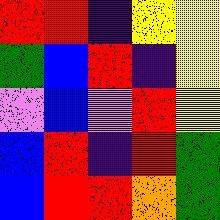[["red", "red", "indigo", "yellow", "yellow"], ["green", "blue", "red", "indigo", "yellow"], ["violet", "blue", "violet", "red", "yellow"], ["blue", "red", "indigo", "red", "green"], ["blue", "red", "red", "orange", "green"]]